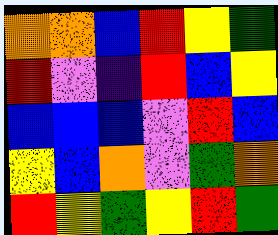[["orange", "orange", "blue", "red", "yellow", "green"], ["red", "violet", "indigo", "red", "blue", "yellow"], ["blue", "blue", "blue", "violet", "red", "blue"], ["yellow", "blue", "orange", "violet", "green", "orange"], ["red", "yellow", "green", "yellow", "red", "green"]]